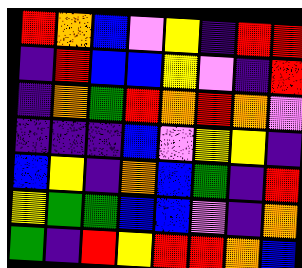[["red", "orange", "blue", "violet", "yellow", "indigo", "red", "red"], ["indigo", "red", "blue", "blue", "yellow", "violet", "indigo", "red"], ["indigo", "orange", "green", "red", "orange", "red", "orange", "violet"], ["indigo", "indigo", "indigo", "blue", "violet", "yellow", "yellow", "indigo"], ["blue", "yellow", "indigo", "orange", "blue", "green", "indigo", "red"], ["yellow", "green", "green", "blue", "blue", "violet", "indigo", "orange"], ["green", "indigo", "red", "yellow", "red", "red", "orange", "blue"]]